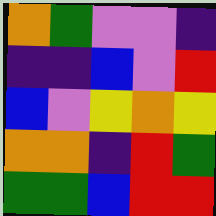[["orange", "green", "violet", "violet", "indigo"], ["indigo", "indigo", "blue", "violet", "red"], ["blue", "violet", "yellow", "orange", "yellow"], ["orange", "orange", "indigo", "red", "green"], ["green", "green", "blue", "red", "red"]]